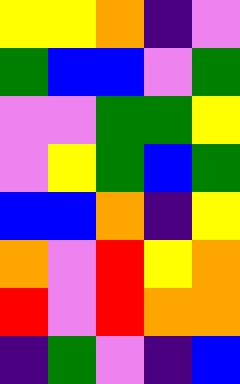[["yellow", "yellow", "orange", "indigo", "violet"], ["green", "blue", "blue", "violet", "green"], ["violet", "violet", "green", "green", "yellow"], ["violet", "yellow", "green", "blue", "green"], ["blue", "blue", "orange", "indigo", "yellow"], ["orange", "violet", "red", "yellow", "orange"], ["red", "violet", "red", "orange", "orange"], ["indigo", "green", "violet", "indigo", "blue"]]